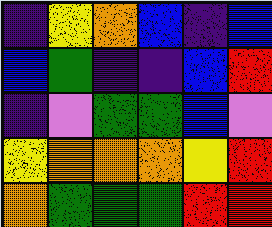[["indigo", "yellow", "orange", "blue", "indigo", "blue"], ["blue", "green", "indigo", "indigo", "blue", "red"], ["indigo", "violet", "green", "green", "blue", "violet"], ["yellow", "orange", "orange", "orange", "yellow", "red"], ["orange", "green", "green", "green", "red", "red"]]